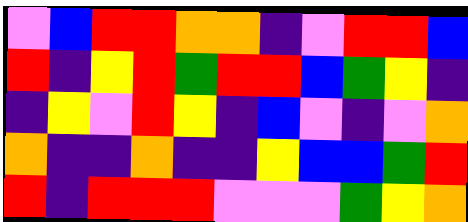[["violet", "blue", "red", "red", "orange", "orange", "indigo", "violet", "red", "red", "blue"], ["red", "indigo", "yellow", "red", "green", "red", "red", "blue", "green", "yellow", "indigo"], ["indigo", "yellow", "violet", "red", "yellow", "indigo", "blue", "violet", "indigo", "violet", "orange"], ["orange", "indigo", "indigo", "orange", "indigo", "indigo", "yellow", "blue", "blue", "green", "red"], ["red", "indigo", "red", "red", "red", "violet", "violet", "violet", "green", "yellow", "orange"]]